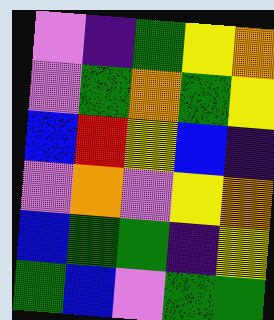[["violet", "indigo", "green", "yellow", "orange"], ["violet", "green", "orange", "green", "yellow"], ["blue", "red", "yellow", "blue", "indigo"], ["violet", "orange", "violet", "yellow", "orange"], ["blue", "green", "green", "indigo", "yellow"], ["green", "blue", "violet", "green", "green"]]